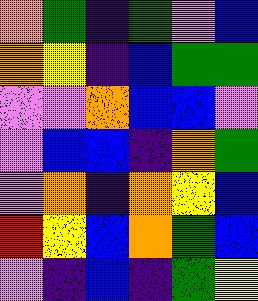[["orange", "green", "indigo", "green", "violet", "blue"], ["orange", "yellow", "indigo", "blue", "green", "green"], ["violet", "violet", "orange", "blue", "blue", "violet"], ["violet", "blue", "blue", "indigo", "orange", "green"], ["violet", "orange", "indigo", "orange", "yellow", "blue"], ["red", "yellow", "blue", "orange", "green", "blue"], ["violet", "indigo", "blue", "indigo", "green", "yellow"]]